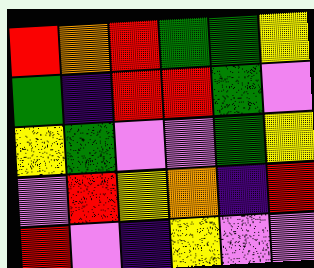[["red", "orange", "red", "green", "green", "yellow"], ["green", "indigo", "red", "red", "green", "violet"], ["yellow", "green", "violet", "violet", "green", "yellow"], ["violet", "red", "yellow", "orange", "indigo", "red"], ["red", "violet", "indigo", "yellow", "violet", "violet"]]